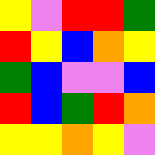[["yellow", "violet", "red", "red", "green"], ["red", "yellow", "blue", "orange", "yellow"], ["green", "blue", "violet", "violet", "blue"], ["red", "blue", "green", "red", "orange"], ["yellow", "yellow", "orange", "yellow", "violet"]]